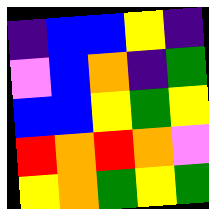[["indigo", "blue", "blue", "yellow", "indigo"], ["violet", "blue", "orange", "indigo", "green"], ["blue", "blue", "yellow", "green", "yellow"], ["red", "orange", "red", "orange", "violet"], ["yellow", "orange", "green", "yellow", "green"]]